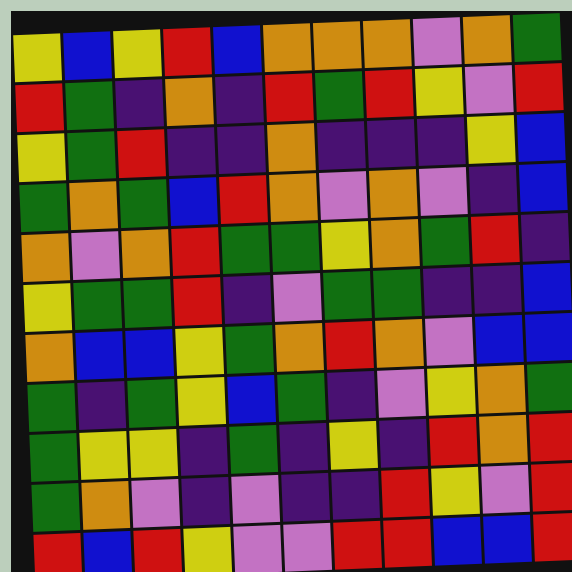[["yellow", "blue", "yellow", "red", "blue", "orange", "orange", "orange", "violet", "orange", "green"], ["red", "green", "indigo", "orange", "indigo", "red", "green", "red", "yellow", "violet", "red"], ["yellow", "green", "red", "indigo", "indigo", "orange", "indigo", "indigo", "indigo", "yellow", "blue"], ["green", "orange", "green", "blue", "red", "orange", "violet", "orange", "violet", "indigo", "blue"], ["orange", "violet", "orange", "red", "green", "green", "yellow", "orange", "green", "red", "indigo"], ["yellow", "green", "green", "red", "indigo", "violet", "green", "green", "indigo", "indigo", "blue"], ["orange", "blue", "blue", "yellow", "green", "orange", "red", "orange", "violet", "blue", "blue"], ["green", "indigo", "green", "yellow", "blue", "green", "indigo", "violet", "yellow", "orange", "green"], ["green", "yellow", "yellow", "indigo", "green", "indigo", "yellow", "indigo", "red", "orange", "red"], ["green", "orange", "violet", "indigo", "violet", "indigo", "indigo", "red", "yellow", "violet", "red"], ["red", "blue", "red", "yellow", "violet", "violet", "red", "red", "blue", "blue", "red"]]